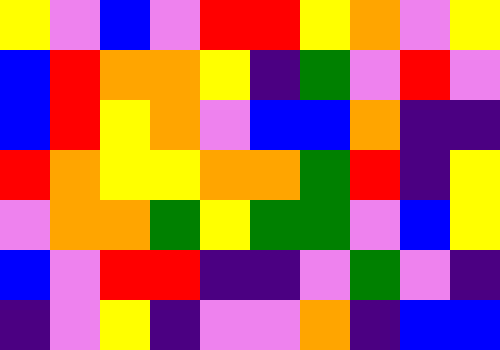[["yellow", "violet", "blue", "violet", "red", "red", "yellow", "orange", "violet", "yellow"], ["blue", "red", "orange", "orange", "yellow", "indigo", "green", "violet", "red", "violet"], ["blue", "red", "yellow", "orange", "violet", "blue", "blue", "orange", "indigo", "indigo"], ["red", "orange", "yellow", "yellow", "orange", "orange", "green", "red", "indigo", "yellow"], ["violet", "orange", "orange", "green", "yellow", "green", "green", "violet", "blue", "yellow"], ["blue", "violet", "red", "red", "indigo", "indigo", "violet", "green", "violet", "indigo"], ["indigo", "violet", "yellow", "indigo", "violet", "violet", "orange", "indigo", "blue", "blue"]]